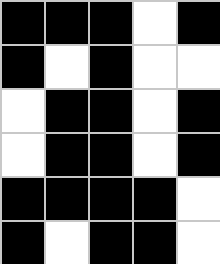[["black", "black", "black", "white", "black"], ["black", "white", "black", "white", "white"], ["white", "black", "black", "white", "black"], ["white", "black", "black", "white", "black"], ["black", "black", "black", "black", "white"], ["black", "white", "black", "black", "white"]]